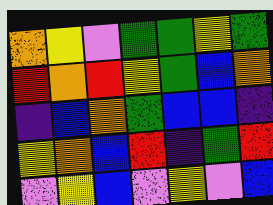[["orange", "yellow", "violet", "green", "green", "yellow", "green"], ["red", "orange", "red", "yellow", "green", "blue", "orange"], ["indigo", "blue", "orange", "green", "blue", "blue", "indigo"], ["yellow", "orange", "blue", "red", "indigo", "green", "red"], ["violet", "yellow", "blue", "violet", "yellow", "violet", "blue"]]